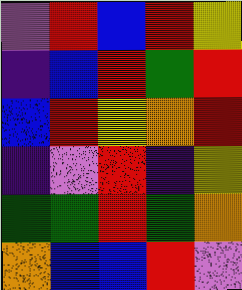[["violet", "red", "blue", "red", "yellow"], ["indigo", "blue", "red", "green", "red"], ["blue", "red", "yellow", "orange", "red"], ["indigo", "violet", "red", "indigo", "yellow"], ["green", "green", "red", "green", "orange"], ["orange", "blue", "blue", "red", "violet"]]